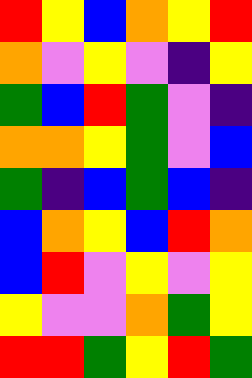[["red", "yellow", "blue", "orange", "yellow", "red"], ["orange", "violet", "yellow", "violet", "indigo", "yellow"], ["green", "blue", "red", "green", "violet", "indigo"], ["orange", "orange", "yellow", "green", "violet", "blue"], ["green", "indigo", "blue", "green", "blue", "indigo"], ["blue", "orange", "yellow", "blue", "red", "orange"], ["blue", "red", "violet", "yellow", "violet", "yellow"], ["yellow", "violet", "violet", "orange", "green", "yellow"], ["red", "red", "green", "yellow", "red", "green"]]